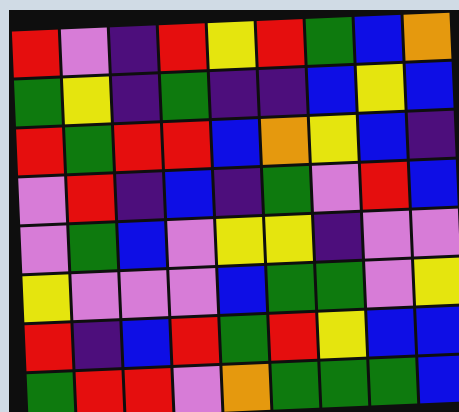[["red", "violet", "indigo", "red", "yellow", "red", "green", "blue", "orange"], ["green", "yellow", "indigo", "green", "indigo", "indigo", "blue", "yellow", "blue"], ["red", "green", "red", "red", "blue", "orange", "yellow", "blue", "indigo"], ["violet", "red", "indigo", "blue", "indigo", "green", "violet", "red", "blue"], ["violet", "green", "blue", "violet", "yellow", "yellow", "indigo", "violet", "violet"], ["yellow", "violet", "violet", "violet", "blue", "green", "green", "violet", "yellow"], ["red", "indigo", "blue", "red", "green", "red", "yellow", "blue", "blue"], ["green", "red", "red", "violet", "orange", "green", "green", "green", "blue"]]